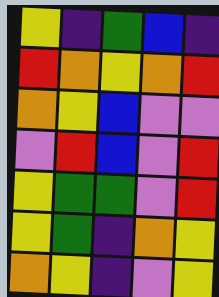[["yellow", "indigo", "green", "blue", "indigo"], ["red", "orange", "yellow", "orange", "red"], ["orange", "yellow", "blue", "violet", "violet"], ["violet", "red", "blue", "violet", "red"], ["yellow", "green", "green", "violet", "red"], ["yellow", "green", "indigo", "orange", "yellow"], ["orange", "yellow", "indigo", "violet", "yellow"]]